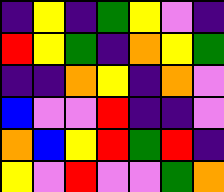[["indigo", "yellow", "indigo", "green", "yellow", "violet", "indigo"], ["red", "yellow", "green", "indigo", "orange", "yellow", "green"], ["indigo", "indigo", "orange", "yellow", "indigo", "orange", "violet"], ["blue", "violet", "violet", "red", "indigo", "indigo", "violet"], ["orange", "blue", "yellow", "red", "green", "red", "indigo"], ["yellow", "violet", "red", "violet", "violet", "green", "orange"]]